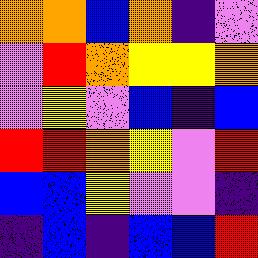[["orange", "orange", "blue", "orange", "indigo", "violet"], ["violet", "red", "orange", "yellow", "yellow", "orange"], ["violet", "yellow", "violet", "blue", "indigo", "blue"], ["red", "red", "orange", "yellow", "violet", "red"], ["blue", "blue", "yellow", "violet", "violet", "indigo"], ["indigo", "blue", "indigo", "blue", "blue", "red"]]